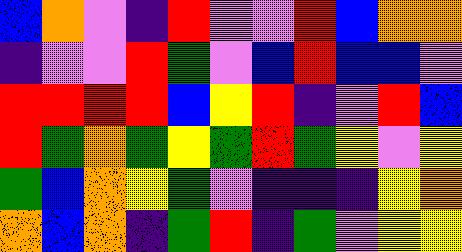[["blue", "orange", "violet", "indigo", "red", "violet", "violet", "red", "blue", "orange", "orange"], ["indigo", "violet", "violet", "red", "green", "violet", "blue", "red", "blue", "blue", "violet"], ["red", "red", "red", "red", "blue", "yellow", "red", "indigo", "violet", "red", "blue"], ["red", "green", "orange", "green", "yellow", "green", "red", "green", "yellow", "violet", "yellow"], ["green", "blue", "orange", "yellow", "green", "violet", "indigo", "indigo", "indigo", "yellow", "orange"], ["orange", "blue", "orange", "indigo", "green", "red", "indigo", "green", "violet", "yellow", "yellow"]]